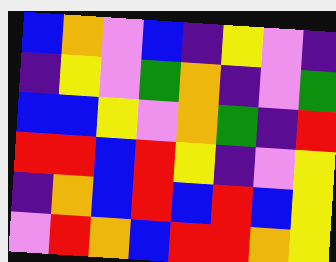[["blue", "orange", "violet", "blue", "indigo", "yellow", "violet", "indigo"], ["indigo", "yellow", "violet", "green", "orange", "indigo", "violet", "green"], ["blue", "blue", "yellow", "violet", "orange", "green", "indigo", "red"], ["red", "red", "blue", "red", "yellow", "indigo", "violet", "yellow"], ["indigo", "orange", "blue", "red", "blue", "red", "blue", "yellow"], ["violet", "red", "orange", "blue", "red", "red", "orange", "yellow"]]